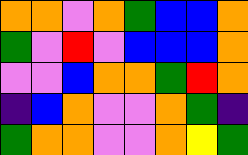[["orange", "orange", "violet", "orange", "green", "blue", "blue", "orange"], ["green", "violet", "red", "violet", "blue", "blue", "blue", "orange"], ["violet", "violet", "blue", "orange", "orange", "green", "red", "orange"], ["indigo", "blue", "orange", "violet", "violet", "orange", "green", "indigo"], ["green", "orange", "orange", "violet", "violet", "orange", "yellow", "green"]]